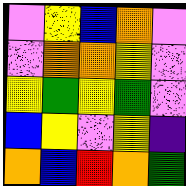[["violet", "yellow", "blue", "orange", "violet"], ["violet", "orange", "orange", "yellow", "violet"], ["yellow", "green", "yellow", "green", "violet"], ["blue", "yellow", "violet", "yellow", "indigo"], ["orange", "blue", "red", "orange", "green"]]